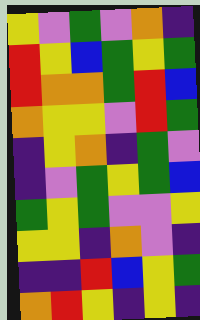[["yellow", "violet", "green", "violet", "orange", "indigo"], ["red", "yellow", "blue", "green", "yellow", "green"], ["red", "orange", "orange", "green", "red", "blue"], ["orange", "yellow", "yellow", "violet", "red", "green"], ["indigo", "yellow", "orange", "indigo", "green", "violet"], ["indigo", "violet", "green", "yellow", "green", "blue"], ["green", "yellow", "green", "violet", "violet", "yellow"], ["yellow", "yellow", "indigo", "orange", "violet", "indigo"], ["indigo", "indigo", "red", "blue", "yellow", "green"], ["orange", "red", "yellow", "indigo", "yellow", "indigo"]]